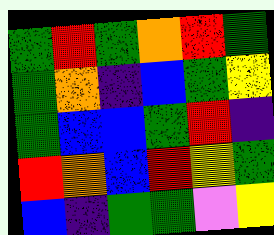[["green", "red", "green", "orange", "red", "green"], ["green", "orange", "indigo", "blue", "green", "yellow"], ["green", "blue", "blue", "green", "red", "indigo"], ["red", "orange", "blue", "red", "yellow", "green"], ["blue", "indigo", "green", "green", "violet", "yellow"]]